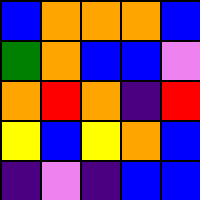[["blue", "orange", "orange", "orange", "blue"], ["green", "orange", "blue", "blue", "violet"], ["orange", "red", "orange", "indigo", "red"], ["yellow", "blue", "yellow", "orange", "blue"], ["indigo", "violet", "indigo", "blue", "blue"]]